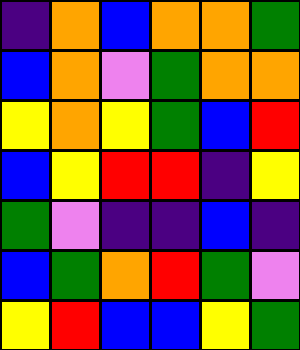[["indigo", "orange", "blue", "orange", "orange", "green"], ["blue", "orange", "violet", "green", "orange", "orange"], ["yellow", "orange", "yellow", "green", "blue", "red"], ["blue", "yellow", "red", "red", "indigo", "yellow"], ["green", "violet", "indigo", "indigo", "blue", "indigo"], ["blue", "green", "orange", "red", "green", "violet"], ["yellow", "red", "blue", "blue", "yellow", "green"]]